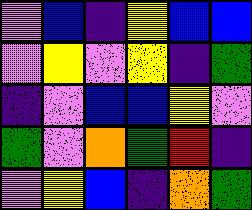[["violet", "blue", "indigo", "yellow", "blue", "blue"], ["violet", "yellow", "violet", "yellow", "indigo", "green"], ["indigo", "violet", "blue", "blue", "yellow", "violet"], ["green", "violet", "orange", "green", "red", "indigo"], ["violet", "yellow", "blue", "indigo", "orange", "green"]]